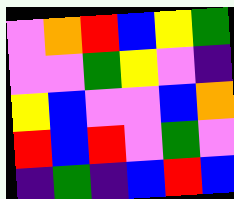[["violet", "orange", "red", "blue", "yellow", "green"], ["violet", "violet", "green", "yellow", "violet", "indigo"], ["yellow", "blue", "violet", "violet", "blue", "orange"], ["red", "blue", "red", "violet", "green", "violet"], ["indigo", "green", "indigo", "blue", "red", "blue"]]